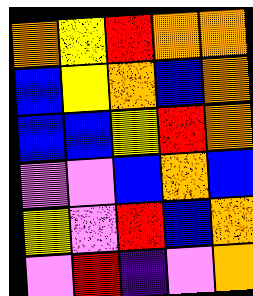[["orange", "yellow", "red", "orange", "orange"], ["blue", "yellow", "orange", "blue", "orange"], ["blue", "blue", "yellow", "red", "orange"], ["violet", "violet", "blue", "orange", "blue"], ["yellow", "violet", "red", "blue", "orange"], ["violet", "red", "indigo", "violet", "orange"]]